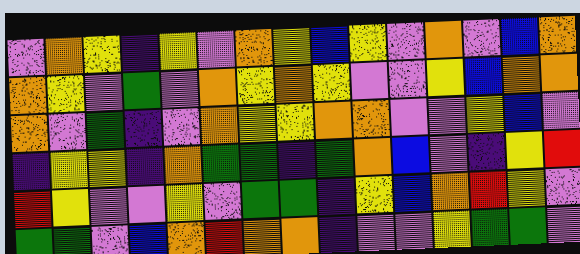[["violet", "orange", "yellow", "indigo", "yellow", "violet", "orange", "yellow", "blue", "yellow", "violet", "orange", "violet", "blue", "orange"], ["orange", "yellow", "violet", "green", "violet", "orange", "yellow", "orange", "yellow", "violet", "violet", "yellow", "blue", "orange", "orange"], ["orange", "violet", "green", "indigo", "violet", "orange", "yellow", "yellow", "orange", "orange", "violet", "violet", "yellow", "blue", "violet"], ["indigo", "yellow", "yellow", "indigo", "orange", "green", "green", "indigo", "green", "orange", "blue", "violet", "indigo", "yellow", "red"], ["red", "yellow", "violet", "violet", "yellow", "violet", "green", "green", "indigo", "yellow", "blue", "orange", "red", "yellow", "violet"], ["green", "green", "violet", "blue", "orange", "red", "orange", "orange", "indigo", "violet", "violet", "yellow", "green", "green", "violet"]]